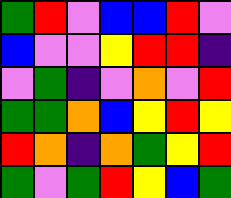[["green", "red", "violet", "blue", "blue", "red", "violet"], ["blue", "violet", "violet", "yellow", "red", "red", "indigo"], ["violet", "green", "indigo", "violet", "orange", "violet", "red"], ["green", "green", "orange", "blue", "yellow", "red", "yellow"], ["red", "orange", "indigo", "orange", "green", "yellow", "red"], ["green", "violet", "green", "red", "yellow", "blue", "green"]]